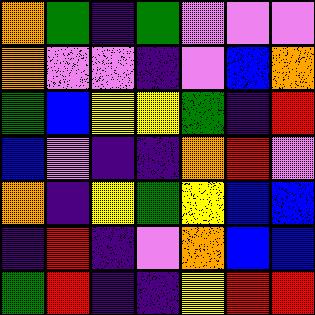[["orange", "green", "indigo", "green", "violet", "violet", "violet"], ["orange", "violet", "violet", "indigo", "violet", "blue", "orange"], ["green", "blue", "yellow", "yellow", "green", "indigo", "red"], ["blue", "violet", "indigo", "indigo", "orange", "red", "violet"], ["orange", "indigo", "yellow", "green", "yellow", "blue", "blue"], ["indigo", "red", "indigo", "violet", "orange", "blue", "blue"], ["green", "red", "indigo", "indigo", "yellow", "red", "red"]]